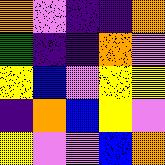[["orange", "violet", "indigo", "indigo", "orange"], ["green", "indigo", "indigo", "orange", "violet"], ["yellow", "blue", "violet", "yellow", "yellow"], ["indigo", "orange", "blue", "yellow", "violet"], ["yellow", "violet", "violet", "blue", "orange"]]